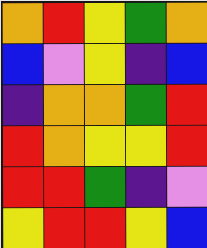[["orange", "red", "yellow", "green", "orange"], ["blue", "violet", "yellow", "indigo", "blue"], ["indigo", "orange", "orange", "green", "red"], ["red", "orange", "yellow", "yellow", "red"], ["red", "red", "green", "indigo", "violet"], ["yellow", "red", "red", "yellow", "blue"]]